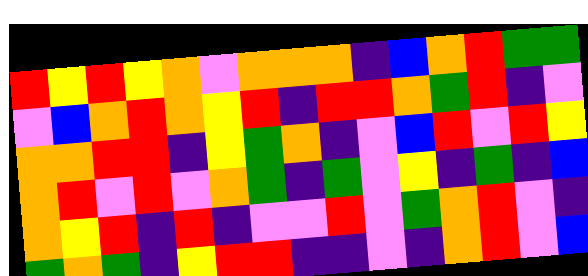[["red", "yellow", "red", "yellow", "orange", "violet", "orange", "orange", "orange", "indigo", "blue", "orange", "red", "green", "green"], ["violet", "blue", "orange", "red", "orange", "yellow", "red", "indigo", "red", "red", "orange", "green", "red", "indigo", "violet"], ["orange", "orange", "red", "red", "indigo", "yellow", "green", "orange", "indigo", "violet", "blue", "red", "violet", "red", "yellow"], ["orange", "red", "violet", "red", "violet", "orange", "green", "indigo", "green", "violet", "yellow", "indigo", "green", "indigo", "blue"], ["orange", "yellow", "red", "indigo", "red", "indigo", "violet", "violet", "red", "violet", "green", "orange", "red", "violet", "indigo"], ["green", "orange", "green", "indigo", "yellow", "red", "red", "indigo", "indigo", "violet", "indigo", "orange", "red", "violet", "blue"]]